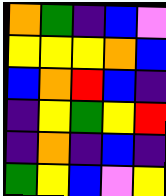[["orange", "green", "indigo", "blue", "violet"], ["yellow", "yellow", "yellow", "orange", "blue"], ["blue", "orange", "red", "blue", "indigo"], ["indigo", "yellow", "green", "yellow", "red"], ["indigo", "orange", "indigo", "blue", "indigo"], ["green", "yellow", "blue", "violet", "yellow"]]